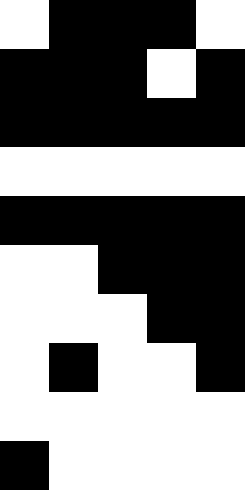[["white", "black", "black", "black", "white"], ["black", "black", "black", "white", "black"], ["black", "black", "black", "black", "black"], ["white", "white", "white", "white", "white"], ["black", "black", "black", "black", "black"], ["white", "white", "black", "black", "black"], ["white", "white", "white", "black", "black"], ["white", "black", "white", "white", "black"], ["white", "white", "white", "white", "white"], ["black", "white", "white", "white", "white"]]